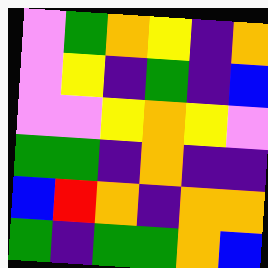[["violet", "green", "orange", "yellow", "indigo", "orange"], ["violet", "yellow", "indigo", "green", "indigo", "blue"], ["violet", "violet", "yellow", "orange", "yellow", "violet"], ["green", "green", "indigo", "orange", "indigo", "indigo"], ["blue", "red", "orange", "indigo", "orange", "orange"], ["green", "indigo", "green", "green", "orange", "blue"]]